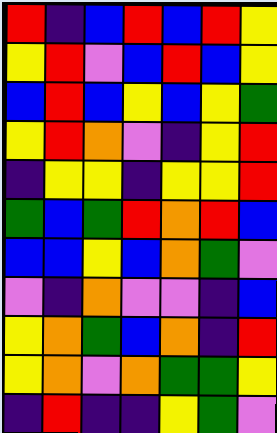[["red", "indigo", "blue", "red", "blue", "red", "yellow"], ["yellow", "red", "violet", "blue", "red", "blue", "yellow"], ["blue", "red", "blue", "yellow", "blue", "yellow", "green"], ["yellow", "red", "orange", "violet", "indigo", "yellow", "red"], ["indigo", "yellow", "yellow", "indigo", "yellow", "yellow", "red"], ["green", "blue", "green", "red", "orange", "red", "blue"], ["blue", "blue", "yellow", "blue", "orange", "green", "violet"], ["violet", "indigo", "orange", "violet", "violet", "indigo", "blue"], ["yellow", "orange", "green", "blue", "orange", "indigo", "red"], ["yellow", "orange", "violet", "orange", "green", "green", "yellow"], ["indigo", "red", "indigo", "indigo", "yellow", "green", "violet"]]